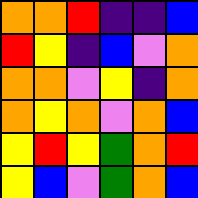[["orange", "orange", "red", "indigo", "indigo", "blue"], ["red", "yellow", "indigo", "blue", "violet", "orange"], ["orange", "orange", "violet", "yellow", "indigo", "orange"], ["orange", "yellow", "orange", "violet", "orange", "blue"], ["yellow", "red", "yellow", "green", "orange", "red"], ["yellow", "blue", "violet", "green", "orange", "blue"]]